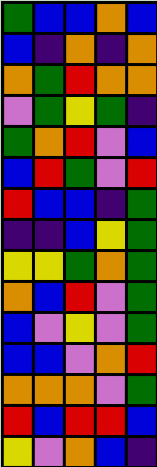[["green", "blue", "blue", "orange", "blue"], ["blue", "indigo", "orange", "indigo", "orange"], ["orange", "green", "red", "orange", "orange"], ["violet", "green", "yellow", "green", "indigo"], ["green", "orange", "red", "violet", "blue"], ["blue", "red", "green", "violet", "red"], ["red", "blue", "blue", "indigo", "green"], ["indigo", "indigo", "blue", "yellow", "green"], ["yellow", "yellow", "green", "orange", "green"], ["orange", "blue", "red", "violet", "green"], ["blue", "violet", "yellow", "violet", "green"], ["blue", "blue", "violet", "orange", "red"], ["orange", "orange", "orange", "violet", "green"], ["red", "blue", "red", "red", "blue"], ["yellow", "violet", "orange", "blue", "indigo"]]